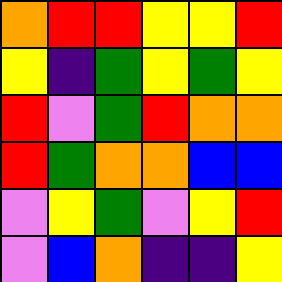[["orange", "red", "red", "yellow", "yellow", "red"], ["yellow", "indigo", "green", "yellow", "green", "yellow"], ["red", "violet", "green", "red", "orange", "orange"], ["red", "green", "orange", "orange", "blue", "blue"], ["violet", "yellow", "green", "violet", "yellow", "red"], ["violet", "blue", "orange", "indigo", "indigo", "yellow"]]